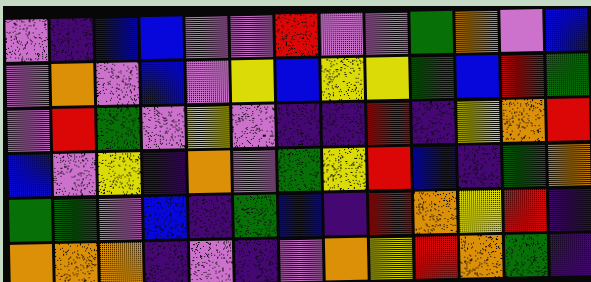[["violet", "indigo", "blue", "blue", "violet", "violet", "red", "violet", "violet", "green", "orange", "violet", "blue"], ["violet", "orange", "violet", "blue", "violet", "yellow", "blue", "yellow", "yellow", "green", "blue", "red", "green"], ["violet", "red", "green", "violet", "yellow", "violet", "indigo", "indigo", "red", "indigo", "yellow", "orange", "red"], ["blue", "violet", "yellow", "indigo", "orange", "violet", "green", "yellow", "red", "blue", "indigo", "green", "orange"], ["green", "green", "violet", "blue", "indigo", "green", "blue", "indigo", "red", "orange", "yellow", "red", "indigo"], ["orange", "orange", "orange", "indigo", "violet", "indigo", "violet", "orange", "yellow", "red", "orange", "green", "indigo"]]